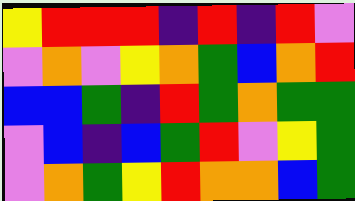[["yellow", "red", "red", "red", "indigo", "red", "indigo", "red", "violet"], ["violet", "orange", "violet", "yellow", "orange", "green", "blue", "orange", "red"], ["blue", "blue", "green", "indigo", "red", "green", "orange", "green", "green"], ["violet", "blue", "indigo", "blue", "green", "red", "violet", "yellow", "green"], ["violet", "orange", "green", "yellow", "red", "orange", "orange", "blue", "green"]]